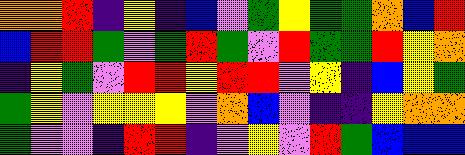[["orange", "orange", "red", "indigo", "yellow", "indigo", "blue", "violet", "green", "yellow", "green", "green", "orange", "blue", "red"], ["blue", "red", "red", "green", "violet", "green", "red", "green", "violet", "red", "green", "green", "red", "yellow", "orange"], ["indigo", "yellow", "green", "violet", "red", "red", "yellow", "red", "red", "violet", "yellow", "indigo", "blue", "yellow", "green"], ["green", "yellow", "violet", "yellow", "yellow", "yellow", "violet", "orange", "blue", "violet", "indigo", "indigo", "yellow", "orange", "orange"], ["green", "violet", "violet", "indigo", "red", "red", "indigo", "violet", "yellow", "violet", "red", "green", "blue", "blue", "blue"]]